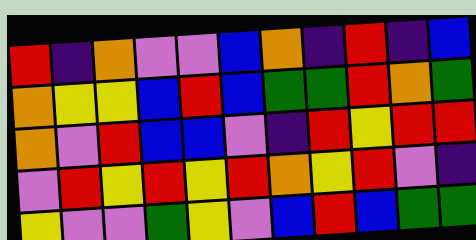[["red", "indigo", "orange", "violet", "violet", "blue", "orange", "indigo", "red", "indigo", "blue"], ["orange", "yellow", "yellow", "blue", "red", "blue", "green", "green", "red", "orange", "green"], ["orange", "violet", "red", "blue", "blue", "violet", "indigo", "red", "yellow", "red", "red"], ["violet", "red", "yellow", "red", "yellow", "red", "orange", "yellow", "red", "violet", "indigo"], ["yellow", "violet", "violet", "green", "yellow", "violet", "blue", "red", "blue", "green", "green"]]